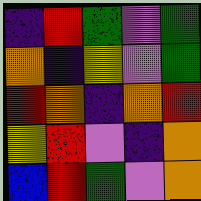[["indigo", "red", "green", "violet", "green"], ["orange", "indigo", "yellow", "violet", "green"], ["red", "orange", "indigo", "orange", "red"], ["yellow", "red", "violet", "indigo", "orange"], ["blue", "red", "green", "violet", "orange"]]